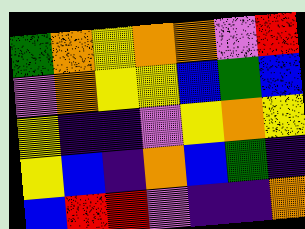[["green", "orange", "yellow", "orange", "orange", "violet", "red"], ["violet", "orange", "yellow", "yellow", "blue", "green", "blue"], ["yellow", "indigo", "indigo", "violet", "yellow", "orange", "yellow"], ["yellow", "blue", "indigo", "orange", "blue", "green", "indigo"], ["blue", "red", "red", "violet", "indigo", "indigo", "orange"]]